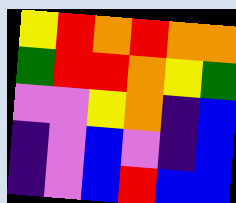[["yellow", "red", "orange", "red", "orange", "orange"], ["green", "red", "red", "orange", "yellow", "green"], ["violet", "violet", "yellow", "orange", "indigo", "blue"], ["indigo", "violet", "blue", "violet", "indigo", "blue"], ["indigo", "violet", "blue", "red", "blue", "blue"]]